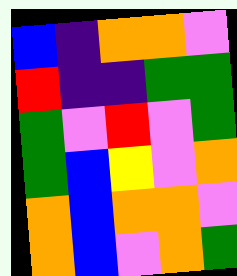[["blue", "indigo", "orange", "orange", "violet"], ["red", "indigo", "indigo", "green", "green"], ["green", "violet", "red", "violet", "green"], ["green", "blue", "yellow", "violet", "orange"], ["orange", "blue", "orange", "orange", "violet"], ["orange", "blue", "violet", "orange", "green"]]